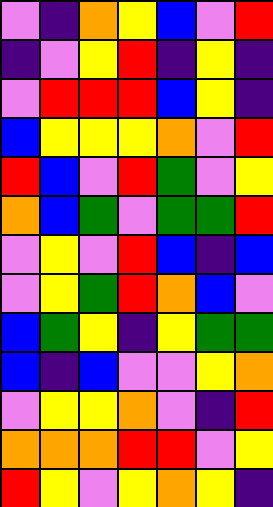[["violet", "indigo", "orange", "yellow", "blue", "violet", "red"], ["indigo", "violet", "yellow", "red", "indigo", "yellow", "indigo"], ["violet", "red", "red", "red", "blue", "yellow", "indigo"], ["blue", "yellow", "yellow", "yellow", "orange", "violet", "red"], ["red", "blue", "violet", "red", "green", "violet", "yellow"], ["orange", "blue", "green", "violet", "green", "green", "red"], ["violet", "yellow", "violet", "red", "blue", "indigo", "blue"], ["violet", "yellow", "green", "red", "orange", "blue", "violet"], ["blue", "green", "yellow", "indigo", "yellow", "green", "green"], ["blue", "indigo", "blue", "violet", "violet", "yellow", "orange"], ["violet", "yellow", "yellow", "orange", "violet", "indigo", "red"], ["orange", "orange", "orange", "red", "red", "violet", "yellow"], ["red", "yellow", "violet", "yellow", "orange", "yellow", "indigo"]]